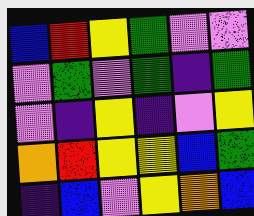[["blue", "red", "yellow", "green", "violet", "violet"], ["violet", "green", "violet", "green", "indigo", "green"], ["violet", "indigo", "yellow", "indigo", "violet", "yellow"], ["orange", "red", "yellow", "yellow", "blue", "green"], ["indigo", "blue", "violet", "yellow", "orange", "blue"]]